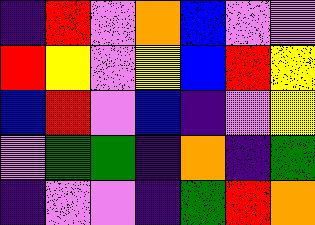[["indigo", "red", "violet", "orange", "blue", "violet", "violet"], ["red", "yellow", "violet", "yellow", "blue", "red", "yellow"], ["blue", "red", "violet", "blue", "indigo", "violet", "yellow"], ["violet", "green", "green", "indigo", "orange", "indigo", "green"], ["indigo", "violet", "violet", "indigo", "green", "red", "orange"]]